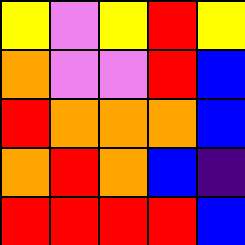[["yellow", "violet", "yellow", "red", "yellow"], ["orange", "violet", "violet", "red", "blue"], ["red", "orange", "orange", "orange", "blue"], ["orange", "red", "orange", "blue", "indigo"], ["red", "red", "red", "red", "blue"]]